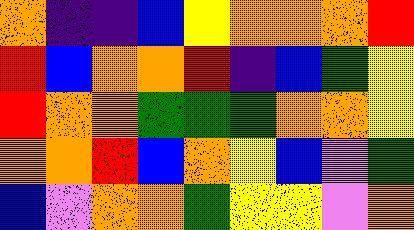[["orange", "indigo", "indigo", "blue", "yellow", "orange", "orange", "orange", "red"], ["red", "blue", "orange", "orange", "red", "indigo", "blue", "green", "yellow"], ["red", "orange", "orange", "green", "green", "green", "orange", "orange", "yellow"], ["orange", "orange", "red", "blue", "orange", "yellow", "blue", "violet", "green"], ["blue", "violet", "orange", "orange", "green", "yellow", "yellow", "violet", "orange"]]